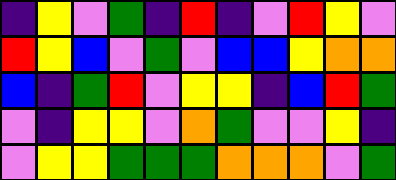[["indigo", "yellow", "violet", "green", "indigo", "red", "indigo", "violet", "red", "yellow", "violet"], ["red", "yellow", "blue", "violet", "green", "violet", "blue", "blue", "yellow", "orange", "orange"], ["blue", "indigo", "green", "red", "violet", "yellow", "yellow", "indigo", "blue", "red", "green"], ["violet", "indigo", "yellow", "yellow", "violet", "orange", "green", "violet", "violet", "yellow", "indigo"], ["violet", "yellow", "yellow", "green", "green", "green", "orange", "orange", "orange", "violet", "green"]]